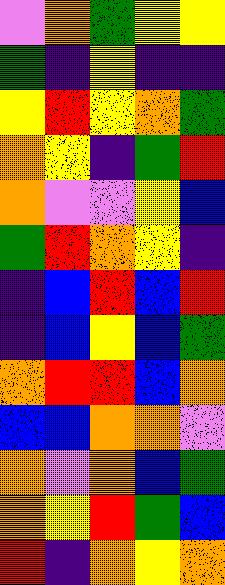[["violet", "orange", "green", "yellow", "yellow"], ["green", "indigo", "yellow", "indigo", "indigo"], ["yellow", "red", "yellow", "orange", "green"], ["orange", "yellow", "indigo", "green", "red"], ["orange", "violet", "violet", "yellow", "blue"], ["green", "red", "orange", "yellow", "indigo"], ["indigo", "blue", "red", "blue", "red"], ["indigo", "blue", "yellow", "blue", "green"], ["orange", "red", "red", "blue", "orange"], ["blue", "blue", "orange", "orange", "violet"], ["orange", "violet", "orange", "blue", "green"], ["orange", "yellow", "red", "green", "blue"], ["red", "indigo", "orange", "yellow", "orange"]]